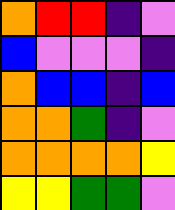[["orange", "red", "red", "indigo", "violet"], ["blue", "violet", "violet", "violet", "indigo"], ["orange", "blue", "blue", "indigo", "blue"], ["orange", "orange", "green", "indigo", "violet"], ["orange", "orange", "orange", "orange", "yellow"], ["yellow", "yellow", "green", "green", "violet"]]